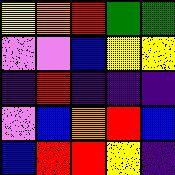[["yellow", "orange", "red", "green", "green"], ["violet", "violet", "blue", "yellow", "yellow"], ["indigo", "red", "indigo", "indigo", "indigo"], ["violet", "blue", "orange", "red", "blue"], ["blue", "red", "red", "yellow", "indigo"]]